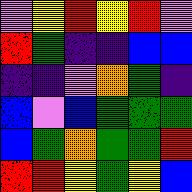[["violet", "yellow", "red", "yellow", "red", "violet"], ["red", "green", "indigo", "indigo", "blue", "blue"], ["indigo", "indigo", "violet", "orange", "green", "indigo"], ["blue", "violet", "blue", "green", "green", "green"], ["blue", "green", "orange", "green", "green", "red"], ["red", "red", "yellow", "green", "yellow", "blue"]]